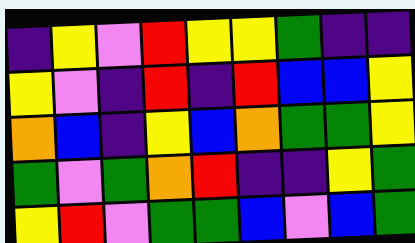[["indigo", "yellow", "violet", "red", "yellow", "yellow", "green", "indigo", "indigo"], ["yellow", "violet", "indigo", "red", "indigo", "red", "blue", "blue", "yellow"], ["orange", "blue", "indigo", "yellow", "blue", "orange", "green", "green", "yellow"], ["green", "violet", "green", "orange", "red", "indigo", "indigo", "yellow", "green"], ["yellow", "red", "violet", "green", "green", "blue", "violet", "blue", "green"]]